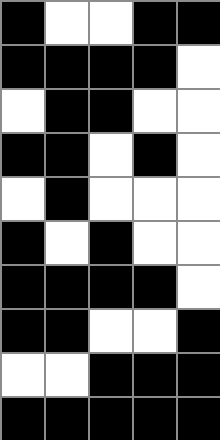[["black", "white", "white", "black", "black"], ["black", "black", "black", "black", "white"], ["white", "black", "black", "white", "white"], ["black", "black", "white", "black", "white"], ["white", "black", "white", "white", "white"], ["black", "white", "black", "white", "white"], ["black", "black", "black", "black", "white"], ["black", "black", "white", "white", "black"], ["white", "white", "black", "black", "black"], ["black", "black", "black", "black", "black"]]